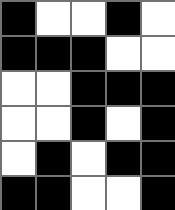[["black", "white", "white", "black", "white"], ["black", "black", "black", "white", "white"], ["white", "white", "black", "black", "black"], ["white", "white", "black", "white", "black"], ["white", "black", "white", "black", "black"], ["black", "black", "white", "white", "black"]]